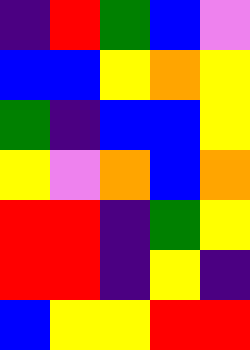[["indigo", "red", "green", "blue", "violet"], ["blue", "blue", "yellow", "orange", "yellow"], ["green", "indigo", "blue", "blue", "yellow"], ["yellow", "violet", "orange", "blue", "orange"], ["red", "red", "indigo", "green", "yellow"], ["red", "red", "indigo", "yellow", "indigo"], ["blue", "yellow", "yellow", "red", "red"]]